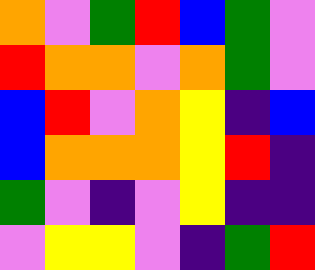[["orange", "violet", "green", "red", "blue", "green", "violet"], ["red", "orange", "orange", "violet", "orange", "green", "violet"], ["blue", "red", "violet", "orange", "yellow", "indigo", "blue"], ["blue", "orange", "orange", "orange", "yellow", "red", "indigo"], ["green", "violet", "indigo", "violet", "yellow", "indigo", "indigo"], ["violet", "yellow", "yellow", "violet", "indigo", "green", "red"]]